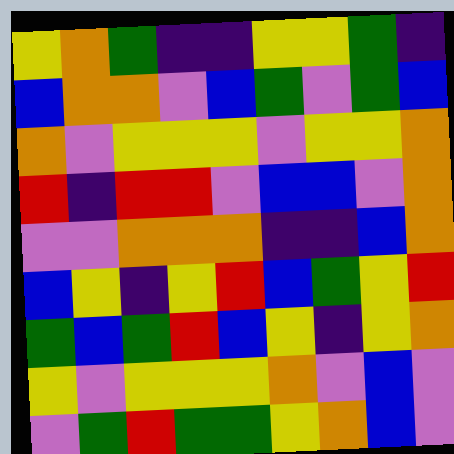[["yellow", "orange", "green", "indigo", "indigo", "yellow", "yellow", "green", "indigo"], ["blue", "orange", "orange", "violet", "blue", "green", "violet", "green", "blue"], ["orange", "violet", "yellow", "yellow", "yellow", "violet", "yellow", "yellow", "orange"], ["red", "indigo", "red", "red", "violet", "blue", "blue", "violet", "orange"], ["violet", "violet", "orange", "orange", "orange", "indigo", "indigo", "blue", "orange"], ["blue", "yellow", "indigo", "yellow", "red", "blue", "green", "yellow", "red"], ["green", "blue", "green", "red", "blue", "yellow", "indigo", "yellow", "orange"], ["yellow", "violet", "yellow", "yellow", "yellow", "orange", "violet", "blue", "violet"], ["violet", "green", "red", "green", "green", "yellow", "orange", "blue", "violet"]]